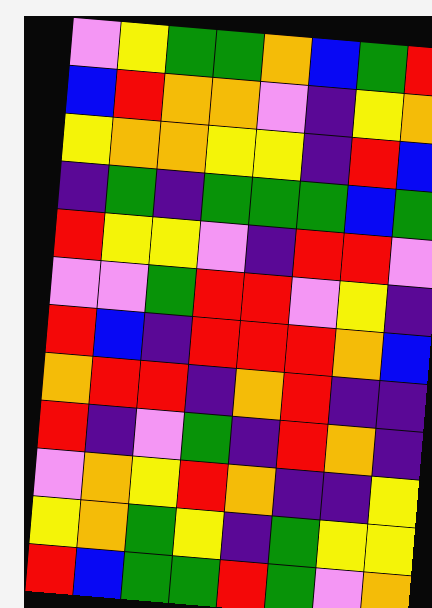[["violet", "yellow", "green", "green", "orange", "blue", "green", "red"], ["blue", "red", "orange", "orange", "violet", "indigo", "yellow", "orange"], ["yellow", "orange", "orange", "yellow", "yellow", "indigo", "red", "blue"], ["indigo", "green", "indigo", "green", "green", "green", "blue", "green"], ["red", "yellow", "yellow", "violet", "indigo", "red", "red", "violet"], ["violet", "violet", "green", "red", "red", "violet", "yellow", "indigo"], ["red", "blue", "indigo", "red", "red", "red", "orange", "blue"], ["orange", "red", "red", "indigo", "orange", "red", "indigo", "indigo"], ["red", "indigo", "violet", "green", "indigo", "red", "orange", "indigo"], ["violet", "orange", "yellow", "red", "orange", "indigo", "indigo", "yellow"], ["yellow", "orange", "green", "yellow", "indigo", "green", "yellow", "yellow"], ["red", "blue", "green", "green", "red", "green", "violet", "orange"]]